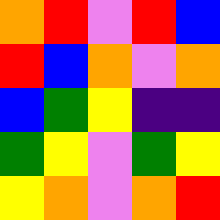[["orange", "red", "violet", "red", "blue"], ["red", "blue", "orange", "violet", "orange"], ["blue", "green", "yellow", "indigo", "indigo"], ["green", "yellow", "violet", "green", "yellow"], ["yellow", "orange", "violet", "orange", "red"]]